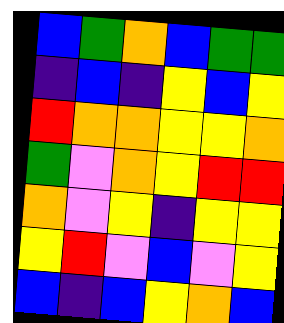[["blue", "green", "orange", "blue", "green", "green"], ["indigo", "blue", "indigo", "yellow", "blue", "yellow"], ["red", "orange", "orange", "yellow", "yellow", "orange"], ["green", "violet", "orange", "yellow", "red", "red"], ["orange", "violet", "yellow", "indigo", "yellow", "yellow"], ["yellow", "red", "violet", "blue", "violet", "yellow"], ["blue", "indigo", "blue", "yellow", "orange", "blue"]]